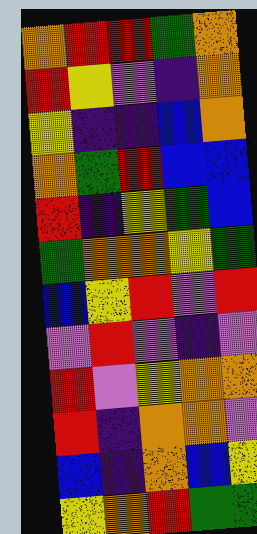[["orange", "red", "red", "green", "orange"], ["red", "yellow", "violet", "indigo", "orange"], ["yellow", "indigo", "indigo", "blue", "orange"], ["orange", "green", "red", "blue", "blue"], ["red", "indigo", "yellow", "green", "blue"], ["green", "orange", "orange", "yellow", "green"], ["blue", "yellow", "red", "violet", "red"], ["violet", "red", "violet", "indigo", "violet"], ["red", "violet", "yellow", "orange", "orange"], ["red", "indigo", "orange", "orange", "violet"], ["blue", "indigo", "orange", "blue", "yellow"], ["yellow", "orange", "red", "green", "green"]]